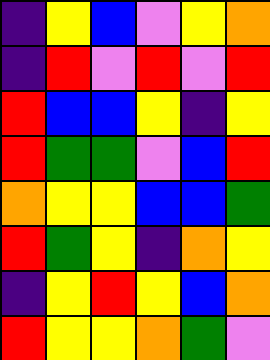[["indigo", "yellow", "blue", "violet", "yellow", "orange"], ["indigo", "red", "violet", "red", "violet", "red"], ["red", "blue", "blue", "yellow", "indigo", "yellow"], ["red", "green", "green", "violet", "blue", "red"], ["orange", "yellow", "yellow", "blue", "blue", "green"], ["red", "green", "yellow", "indigo", "orange", "yellow"], ["indigo", "yellow", "red", "yellow", "blue", "orange"], ["red", "yellow", "yellow", "orange", "green", "violet"]]